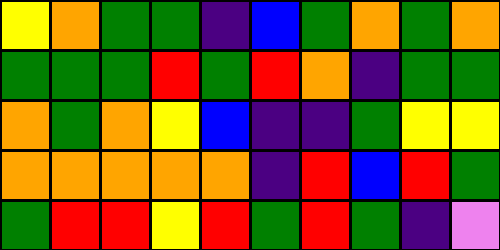[["yellow", "orange", "green", "green", "indigo", "blue", "green", "orange", "green", "orange"], ["green", "green", "green", "red", "green", "red", "orange", "indigo", "green", "green"], ["orange", "green", "orange", "yellow", "blue", "indigo", "indigo", "green", "yellow", "yellow"], ["orange", "orange", "orange", "orange", "orange", "indigo", "red", "blue", "red", "green"], ["green", "red", "red", "yellow", "red", "green", "red", "green", "indigo", "violet"]]